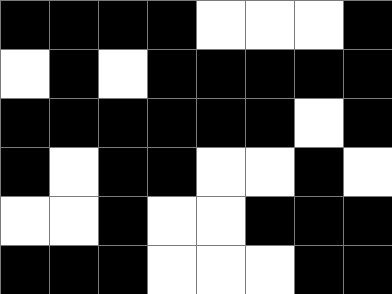[["black", "black", "black", "black", "white", "white", "white", "black"], ["white", "black", "white", "black", "black", "black", "black", "black"], ["black", "black", "black", "black", "black", "black", "white", "black"], ["black", "white", "black", "black", "white", "white", "black", "white"], ["white", "white", "black", "white", "white", "black", "black", "black"], ["black", "black", "black", "white", "white", "white", "black", "black"]]